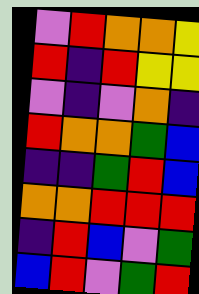[["violet", "red", "orange", "orange", "yellow"], ["red", "indigo", "red", "yellow", "yellow"], ["violet", "indigo", "violet", "orange", "indigo"], ["red", "orange", "orange", "green", "blue"], ["indigo", "indigo", "green", "red", "blue"], ["orange", "orange", "red", "red", "red"], ["indigo", "red", "blue", "violet", "green"], ["blue", "red", "violet", "green", "red"]]